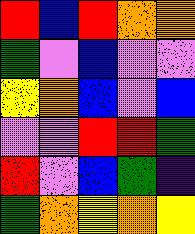[["red", "blue", "red", "orange", "orange"], ["green", "violet", "blue", "violet", "violet"], ["yellow", "orange", "blue", "violet", "blue"], ["violet", "violet", "red", "red", "green"], ["red", "violet", "blue", "green", "indigo"], ["green", "orange", "yellow", "orange", "yellow"]]